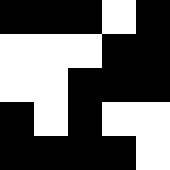[["black", "black", "black", "white", "black"], ["white", "white", "white", "black", "black"], ["white", "white", "black", "black", "black"], ["black", "white", "black", "white", "white"], ["black", "black", "black", "black", "white"]]